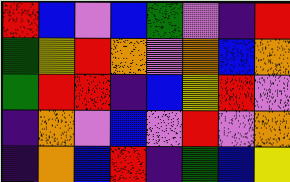[["red", "blue", "violet", "blue", "green", "violet", "indigo", "red"], ["green", "yellow", "red", "orange", "violet", "orange", "blue", "orange"], ["green", "red", "red", "indigo", "blue", "yellow", "red", "violet"], ["indigo", "orange", "violet", "blue", "violet", "red", "violet", "orange"], ["indigo", "orange", "blue", "red", "indigo", "green", "blue", "yellow"]]